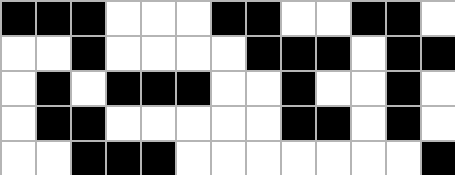[["black", "black", "black", "white", "white", "white", "black", "black", "white", "white", "black", "black", "white"], ["white", "white", "black", "white", "white", "white", "white", "black", "black", "black", "white", "black", "black"], ["white", "black", "white", "black", "black", "black", "white", "white", "black", "white", "white", "black", "white"], ["white", "black", "black", "white", "white", "white", "white", "white", "black", "black", "white", "black", "white"], ["white", "white", "black", "black", "black", "white", "white", "white", "white", "white", "white", "white", "black"]]